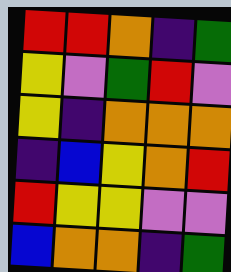[["red", "red", "orange", "indigo", "green"], ["yellow", "violet", "green", "red", "violet"], ["yellow", "indigo", "orange", "orange", "orange"], ["indigo", "blue", "yellow", "orange", "red"], ["red", "yellow", "yellow", "violet", "violet"], ["blue", "orange", "orange", "indigo", "green"]]